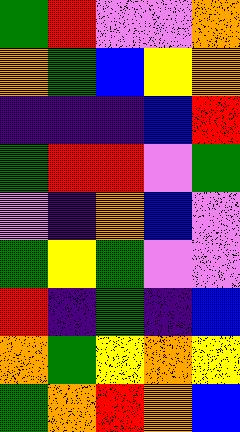[["green", "red", "violet", "violet", "orange"], ["orange", "green", "blue", "yellow", "orange"], ["indigo", "indigo", "indigo", "blue", "red"], ["green", "red", "red", "violet", "green"], ["violet", "indigo", "orange", "blue", "violet"], ["green", "yellow", "green", "violet", "violet"], ["red", "indigo", "green", "indigo", "blue"], ["orange", "green", "yellow", "orange", "yellow"], ["green", "orange", "red", "orange", "blue"]]